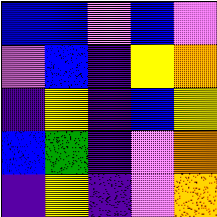[["blue", "blue", "violet", "blue", "violet"], ["violet", "blue", "indigo", "yellow", "orange"], ["indigo", "yellow", "indigo", "blue", "yellow"], ["blue", "green", "indigo", "violet", "orange"], ["indigo", "yellow", "indigo", "violet", "orange"]]